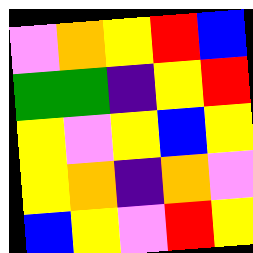[["violet", "orange", "yellow", "red", "blue"], ["green", "green", "indigo", "yellow", "red"], ["yellow", "violet", "yellow", "blue", "yellow"], ["yellow", "orange", "indigo", "orange", "violet"], ["blue", "yellow", "violet", "red", "yellow"]]